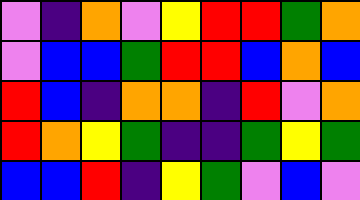[["violet", "indigo", "orange", "violet", "yellow", "red", "red", "green", "orange"], ["violet", "blue", "blue", "green", "red", "red", "blue", "orange", "blue"], ["red", "blue", "indigo", "orange", "orange", "indigo", "red", "violet", "orange"], ["red", "orange", "yellow", "green", "indigo", "indigo", "green", "yellow", "green"], ["blue", "blue", "red", "indigo", "yellow", "green", "violet", "blue", "violet"]]